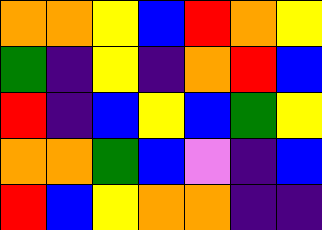[["orange", "orange", "yellow", "blue", "red", "orange", "yellow"], ["green", "indigo", "yellow", "indigo", "orange", "red", "blue"], ["red", "indigo", "blue", "yellow", "blue", "green", "yellow"], ["orange", "orange", "green", "blue", "violet", "indigo", "blue"], ["red", "blue", "yellow", "orange", "orange", "indigo", "indigo"]]